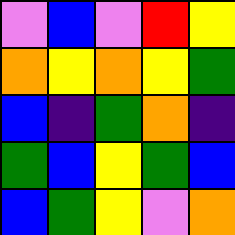[["violet", "blue", "violet", "red", "yellow"], ["orange", "yellow", "orange", "yellow", "green"], ["blue", "indigo", "green", "orange", "indigo"], ["green", "blue", "yellow", "green", "blue"], ["blue", "green", "yellow", "violet", "orange"]]